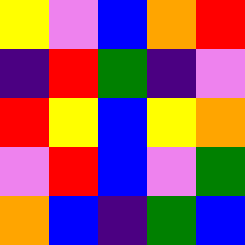[["yellow", "violet", "blue", "orange", "red"], ["indigo", "red", "green", "indigo", "violet"], ["red", "yellow", "blue", "yellow", "orange"], ["violet", "red", "blue", "violet", "green"], ["orange", "blue", "indigo", "green", "blue"]]